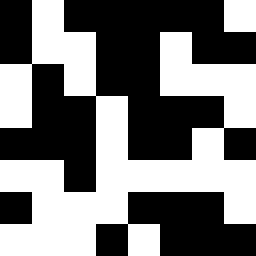[["black", "white", "black", "black", "black", "black", "black", "white"], ["black", "white", "white", "black", "black", "white", "black", "black"], ["white", "black", "white", "black", "black", "white", "white", "white"], ["white", "black", "black", "white", "black", "black", "black", "white"], ["black", "black", "black", "white", "black", "black", "white", "black"], ["white", "white", "black", "white", "white", "white", "white", "white"], ["black", "white", "white", "white", "black", "black", "black", "white"], ["white", "white", "white", "black", "white", "black", "black", "black"]]